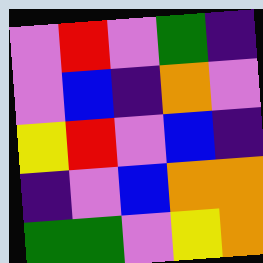[["violet", "red", "violet", "green", "indigo"], ["violet", "blue", "indigo", "orange", "violet"], ["yellow", "red", "violet", "blue", "indigo"], ["indigo", "violet", "blue", "orange", "orange"], ["green", "green", "violet", "yellow", "orange"]]